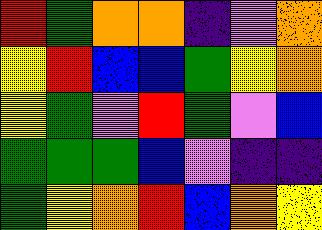[["red", "green", "orange", "orange", "indigo", "violet", "orange"], ["yellow", "red", "blue", "blue", "green", "yellow", "orange"], ["yellow", "green", "violet", "red", "green", "violet", "blue"], ["green", "green", "green", "blue", "violet", "indigo", "indigo"], ["green", "yellow", "orange", "red", "blue", "orange", "yellow"]]